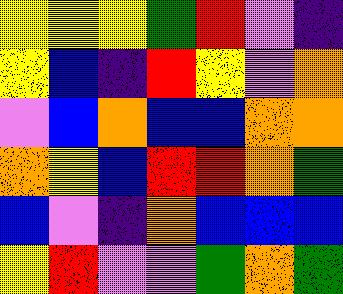[["yellow", "yellow", "yellow", "green", "red", "violet", "indigo"], ["yellow", "blue", "indigo", "red", "yellow", "violet", "orange"], ["violet", "blue", "orange", "blue", "blue", "orange", "orange"], ["orange", "yellow", "blue", "red", "red", "orange", "green"], ["blue", "violet", "indigo", "orange", "blue", "blue", "blue"], ["yellow", "red", "violet", "violet", "green", "orange", "green"]]